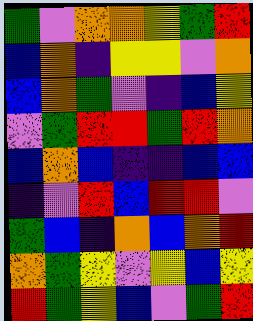[["green", "violet", "orange", "orange", "yellow", "green", "red"], ["blue", "orange", "indigo", "yellow", "yellow", "violet", "orange"], ["blue", "orange", "green", "violet", "indigo", "blue", "yellow"], ["violet", "green", "red", "red", "green", "red", "orange"], ["blue", "orange", "blue", "indigo", "indigo", "blue", "blue"], ["indigo", "violet", "red", "blue", "red", "red", "violet"], ["green", "blue", "indigo", "orange", "blue", "orange", "red"], ["orange", "green", "yellow", "violet", "yellow", "blue", "yellow"], ["red", "green", "yellow", "blue", "violet", "green", "red"]]